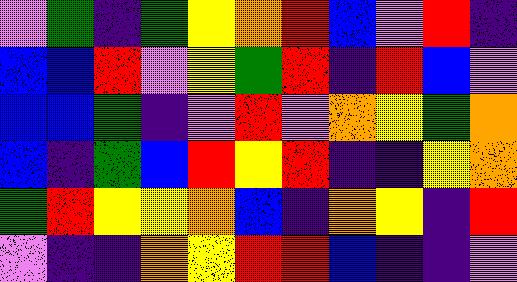[["violet", "green", "indigo", "green", "yellow", "orange", "red", "blue", "violet", "red", "indigo"], ["blue", "blue", "red", "violet", "yellow", "green", "red", "indigo", "red", "blue", "violet"], ["blue", "blue", "green", "indigo", "violet", "red", "violet", "orange", "yellow", "green", "orange"], ["blue", "indigo", "green", "blue", "red", "yellow", "red", "indigo", "indigo", "yellow", "orange"], ["green", "red", "yellow", "yellow", "orange", "blue", "indigo", "orange", "yellow", "indigo", "red"], ["violet", "indigo", "indigo", "orange", "yellow", "red", "red", "blue", "indigo", "indigo", "violet"]]